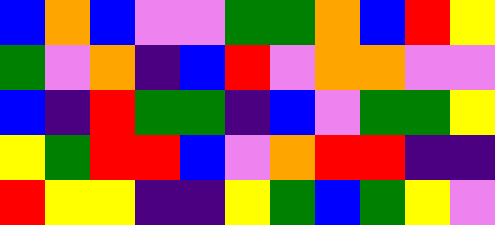[["blue", "orange", "blue", "violet", "violet", "green", "green", "orange", "blue", "red", "yellow"], ["green", "violet", "orange", "indigo", "blue", "red", "violet", "orange", "orange", "violet", "violet"], ["blue", "indigo", "red", "green", "green", "indigo", "blue", "violet", "green", "green", "yellow"], ["yellow", "green", "red", "red", "blue", "violet", "orange", "red", "red", "indigo", "indigo"], ["red", "yellow", "yellow", "indigo", "indigo", "yellow", "green", "blue", "green", "yellow", "violet"]]